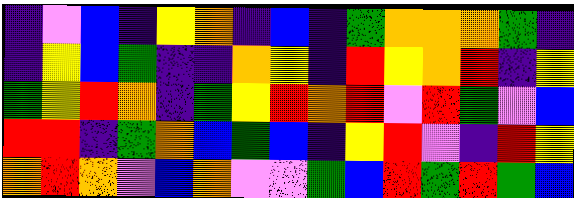[["indigo", "violet", "blue", "indigo", "yellow", "orange", "indigo", "blue", "indigo", "green", "orange", "orange", "orange", "green", "indigo"], ["indigo", "yellow", "blue", "green", "indigo", "indigo", "orange", "yellow", "indigo", "red", "yellow", "orange", "red", "indigo", "yellow"], ["green", "yellow", "red", "orange", "indigo", "green", "yellow", "red", "orange", "red", "violet", "red", "green", "violet", "blue"], ["red", "red", "indigo", "green", "orange", "blue", "green", "blue", "indigo", "yellow", "red", "violet", "indigo", "red", "yellow"], ["orange", "red", "orange", "violet", "blue", "orange", "violet", "violet", "green", "blue", "red", "green", "red", "green", "blue"]]